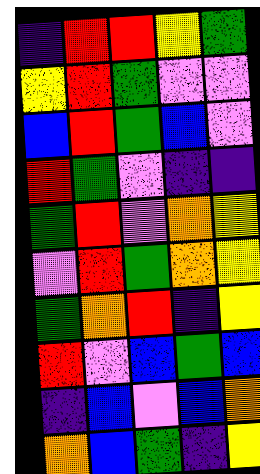[["indigo", "red", "red", "yellow", "green"], ["yellow", "red", "green", "violet", "violet"], ["blue", "red", "green", "blue", "violet"], ["red", "green", "violet", "indigo", "indigo"], ["green", "red", "violet", "orange", "yellow"], ["violet", "red", "green", "orange", "yellow"], ["green", "orange", "red", "indigo", "yellow"], ["red", "violet", "blue", "green", "blue"], ["indigo", "blue", "violet", "blue", "orange"], ["orange", "blue", "green", "indigo", "yellow"]]